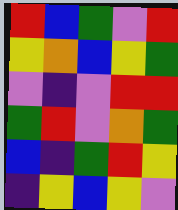[["red", "blue", "green", "violet", "red"], ["yellow", "orange", "blue", "yellow", "green"], ["violet", "indigo", "violet", "red", "red"], ["green", "red", "violet", "orange", "green"], ["blue", "indigo", "green", "red", "yellow"], ["indigo", "yellow", "blue", "yellow", "violet"]]